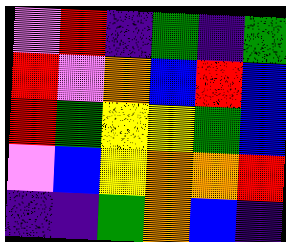[["violet", "red", "indigo", "green", "indigo", "green"], ["red", "violet", "orange", "blue", "red", "blue"], ["red", "green", "yellow", "yellow", "green", "blue"], ["violet", "blue", "yellow", "orange", "orange", "red"], ["indigo", "indigo", "green", "orange", "blue", "indigo"]]